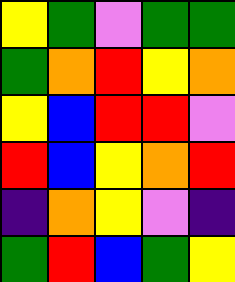[["yellow", "green", "violet", "green", "green"], ["green", "orange", "red", "yellow", "orange"], ["yellow", "blue", "red", "red", "violet"], ["red", "blue", "yellow", "orange", "red"], ["indigo", "orange", "yellow", "violet", "indigo"], ["green", "red", "blue", "green", "yellow"]]